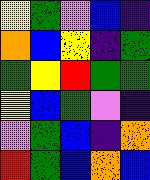[["yellow", "green", "violet", "blue", "indigo"], ["orange", "blue", "yellow", "indigo", "green"], ["green", "yellow", "red", "green", "green"], ["yellow", "blue", "green", "violet", "indigo"], ["violet", "green", "blue", "indigo", "orange"], ["red", "green", "blue", "orange", "blue"]]